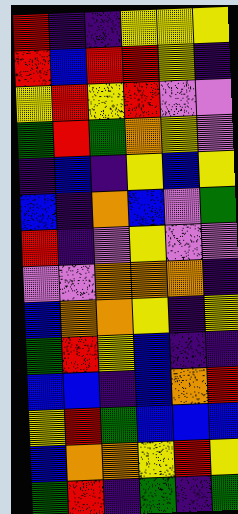[["red", "indigo", "indigo", "yellow", "yellow", "yellow"], ["red", "blue", "red", "red", "yellow", "indigo"], ["yellow", "red", "yellow", "red", "violet", "violet"], ["green", "red", "green", "orange", "yellow", "violet"], ["indigo", "blue", "indigo", "yellow", "blue", "yellow"], ["blue", "indigo", "orange", "blue", "violet", "green"], ["red", "indigo", "violet", "yellow", "violet", "violet"], ["violet", "violet", "orange", "orange", "orange", "indigo"], ["blue", "orange", "orange", "yellow", "indigo", "yellow"], ["green", "red", "yellow", "blue", "indigo", "indigo"], ["blue", "blue", "indigo", "blue", "orange", "red"], ["yellow", "red", "green", "blue", "blue", "blue"], ["blue", "orange", "orange", "yellow", "red", "yellow"], ["green", "red", "indigo", "green", "indigo", "green"]]